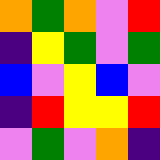[["orange", "green", "orange", "violet", "red"], ["indigo", "yellow", "green", "violet", "green"], ["blue", "violet", "yellow", "blue", "violet"], ["indigo", "red", "yellow", "yellow", "red"], ["violet", "green", "violet", "orange", "indigo"]]